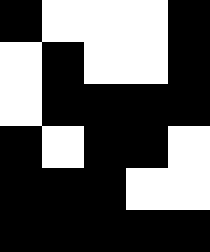[["black", "white", "white", "white", "black"], ["white", "black", "white", "white", "black"], ["white", "black", "black", "black", "black"], ["black", "white", "black", "black", "white"], ["black", "black", "black", "white", "white"], ["black", "black", "black", "black", "black"]]